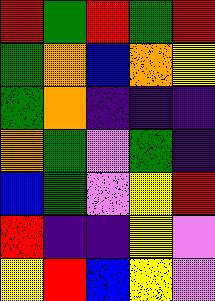[["red", "green", "red", "green", "red"], ["green", "orange", "blue", "orange", "yellow"], ["green", "orange", "indigo", "indigo", "indigo"], ["orange", "green", "violet", "green", "indigo"], ["blue", "green", "violet", "yellow", "red"], ["red", "indigo", "indigo", "yellow", "violet"], ["yellow", "red", "blue", "yellow", "violet"]]